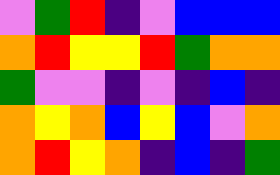[["violet", "green", "red", "indigo", "violet", "blue", "blue", "blue"], ["orange", "red", "yellow", "yellow", "red", "green", "orange", "orange"], ["green", "violet", "violet", "indigo", "violet", "indigo", "blue", "indigo"], ["orange", "yellow", "orange", "blue", "yellow", "blue", "violet", "orange"], ["orange", "red", "yellow", "orange", "indigo", "blue", "indigo", "green"]]